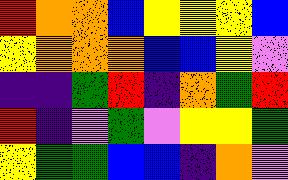[["red", "orange", "orange", "blue", "yellow", "yellow", "yellow", "blue"], ["yellow", "orange", "orange", "orange", "blue", "blue", "yellow", "violet"], ["indigo", "indigo", "green", "red", "indigo", "orange", "green", "red"], ["red", "indigo", "violet", "green", "violet", "yellow", "yellow", "green"], ["yellow", "green", "green", "blue", "blue", "indigo", "orange", "violet"]]